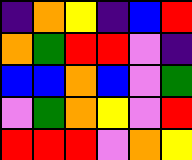[["indigo", "orange", "yellow", "indigo", "blue", "red"], ["orange", "green", "red", "red", "violet", "indigo"], ["blue", "blue", "orange", "blue", "violet", "green"], ["violet", "green", "orange", "yellow", "violet", "red"], ["red", "red", "red", "violet", "orange", "yellow"]]